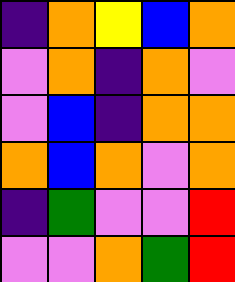[["indigo", "orange", "yellow", "blue", "orange"], ["violet", "orange", "indigo", "orange", "violet"], ["violet", "blue", "indigo", "orange", "orange"], ["orange", "blue", "orange", "violet", "orange"], ["indigo", "green", "violet", "violet", "red"], ["violet", "violet", "orange", "green", "red"]]